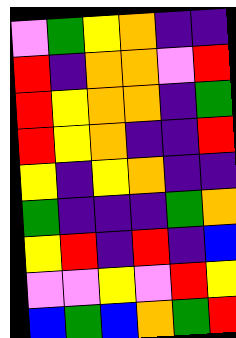[["violet", "green", "yellow", "orange", "indigo", "indigo"], ["red", "indigo", "orange", "orange", "violet", "red"], ["red", "yellow", "orange", "orange", "indigo", "green"], ["red", "yellow", "orange", "indigo", "indigo", "red"], ["yellow", "indigo", "yellow", "orange", "indigo", "indigo"], ["green", "indigo", "indigo", "indigo", "green", "orange"], ["yellow", "red", "indigo", "red", "indigo", "blue"], ["violet", "violet", "yellow", "violet", "red", "yellow"], ["blue", "green", "blue", "orange", "green", "red"]]